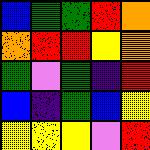[["blue", "green", "green", "red", "orange"], ["orange", "red", "red", "yellow", "orange"], ["green", "violet", "green", "indigo", "red"], ["blue", "indigo", "green", "blue", "yellow"], ["yellow", "yellow", "yellow", "violet", "red"]]